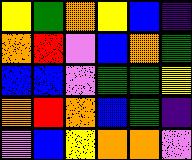[["yellow", "green", "orange", "yellow", "blue", "indigo"], ["orange", "red", "violet", "blue", "orange", "green"], ["blue", "blue", "violet", "green", "green", "yellow"], ["orange", "red", "orange", "blue", "green", "indigo"], ["violet", "blue", "yellow", "orange", "orange", "violet"]]